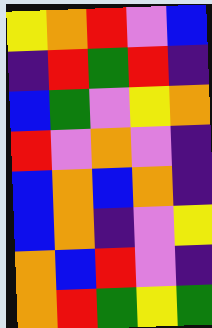[["yellow", "orange", "red", "violet", "blue"], ["indigo", "red", "green", "red", "indigo"], ["blue", "green", "violet", "yellow", "orange"], ["red", "violet", "orange", "violet", "indigo"], ["blue", "orange", "blue", "orange", "indigo"], ["blue", "orange", "indigo", "violet", "yellow"], ["orange", "blue", "red", "violet", "indigo"], ["orange", "red", "green", "yellow", "green"]]